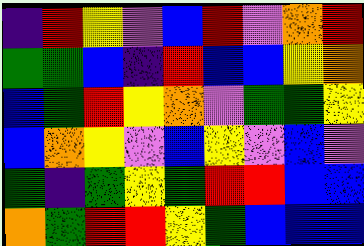[["indigo", "red", "yellow", "violet", "blue", "red", "violet", "orange", "red"], ["green", "green", "blue", "indigo", "red", "blue", "blue", "yellow", "orange"], ["blue", "green", "red", "yellow", "orange", "violet", "green", "green", "yellow"], ["blue", "orange", "yellow", "violet", "blue", "yellow", "violet", "blue", "violet"], ["green", "indigo", "green", "yellow", "green", "red", "red", "blue", "blue"], ["orange", "green", "red", "red", "yellow", "green", "blue", "blue", "blue"]]